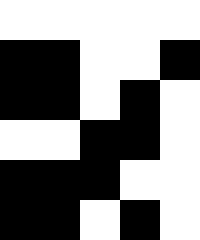[["white", "white", "white", "white", "white"], ["black", "black", "white", "white", "black"], ["black", "black", "white", "black", "white"], ["white", "white", "black", "black", "white"], ["black", "black", "black", "white", "white"], ["black", "black", "white", "black", "white"]]